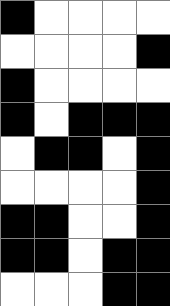[["black", "white", "white", "white", "white"], ["white", "white", "white", "white", "black"], ["black", "white", "white", "white", "white"], ["black", "white", "black", "black", "black"], ["white", "black", "black", "white", "black"], ["white", "white", "white", "white", "black"], ["black", "black", "white", "white", "black"], ["black", "black", "white", "black", "black"], ["white", "white", "white", "black", "black"]]